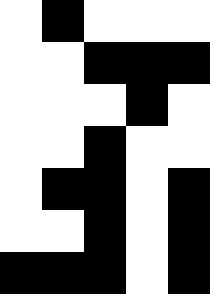[["white", "black", "white", "white", "white"], ["white", "white", "black", "black", "black"], ["white", "white", "white", "black", "white"], ["white", "white", "black", "white", "white"], ["white", "black", "black", "white", "black"], ["white", "white", "black", "white", "black"], ["black", "black", "black", "white", "black"]]